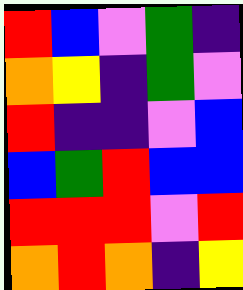[["red", "blue", "violet", "green", "indigo"], ["orange", "yellow", "indigo", "green", "violet"], ["red", "indigo", "indigo", "violet", "blue"], ["blue", "green", "red", "blue", "blue"], ["red", "red", "red", "violet", "red"], ["orange", "red", "orange", "indigo", "yellow"]]